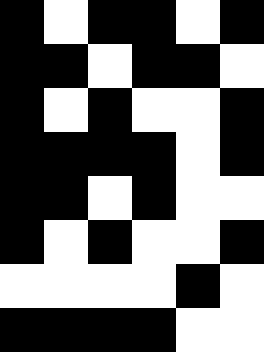[["black", "white", "black", "black", "white", "black"], ["black", "black", "white", "black", "black", "white"], ["black", "white", "black", "white", "white", "black"], ["black", "black", "black", "black", "white", "black"], ["black", "black", "white", "black", "white", "white"], ["black", "white", "black", "white", "white", "black"], ["white", "white", "white", "white", "black", "white"], ["black", "black", "black", "black", "white", "white"]]